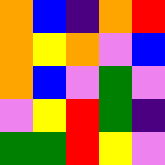[["orange", "blue", "indigo", "orange", "red"], ["orange", "yellow", "orange", "violet", "blue"], ["orange", "blue", "violet", "green", "violet"], ["violet", "yellow", "red", "green", "indigo"], ["green", "green", "red", "yellow", "violet"]]